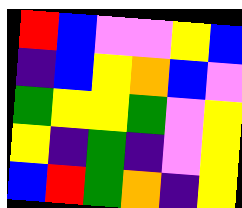[["red", "blue", "violet", "violet", "yellow", "blue"], ["indigo", "blue", "yellow", "orange", "blue", "violet"], ["green", "yellow", "yellow", "green", "violet", "yellow"], ["yellow", "indigo", "green", "indigo", "violet", "yellow"], ["blue", "red", "green", "orange", "indigo", "yellow"]]